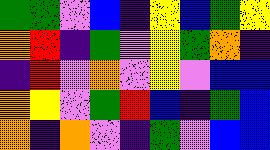[["green", "green", "violet", "blue", "indigo", "yellow", "blue", "green", "yellow"], ["orange", "red", "indigo", "green", "violet", "yellow", "green", "orange", "indigo"], ["indigo", "red", "violet", "orange", "violet", "yellow", "violet", "blue", "blue"], ["orange", "yellow", "violet", "green", "red", "blue", "indigo", "green", "blue"], ["orange", "indigo", "orange", "violet", "indigo", "green", "violet", "blue", "blue"]]